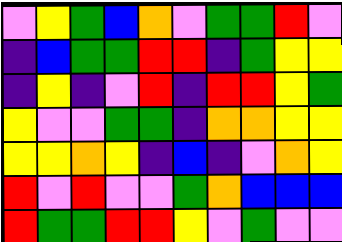[["violet", "yellow", "green", "blue", "orange", "violet", "green", "green", "red", "violet"], ["indigo", "blue", "green", "green", "red", "red", "indigo", "green", "yellow", "yellow"], ["indigo", "yellow", "indigo", "violet", "red", "indigo", "red", "red", "yellow", "green"], ["yellow", "violet", "violet", "green", "green", "indigo", "orange", "orange", "yellow", "yellow"], ["yellow", "yellow", "orange", "yellow", "indigo", "blue", "indigo", "violet", "orange", "yellow"], ["red", "violet", "red", "violet", "violet", "green", "orange", "blue", "blue", "blue"], ["red", "green", "green", "red", "red", "yellow", "violet", "green", "violet", "violet"]]